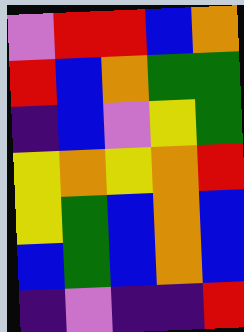[["violet", "red", "red", "blue", "orange"], ["red", "blue", "orange", "green", "green"], ["indigo", "blue", "violet", "yellow", "green"], ["yellow", "orange", "yellow", "orange", "red"], ["yellow", "green", "blue", "orange", "blue"], ["blue", "green", "blue", "orange", "blue"], ["indigo", "violet", "indigo", "indigo", "red"]]